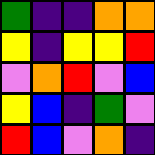[["green", "indigo", "indigo", "orange", "orange"], ["yellow", "indigo", "yellow", "yellow", "red"], ["violet", "orange", "red", "violet", "blue"], ["yellow", "blue", "indigo", "green", "violet"], ["red", "blue", "violet", "orange", "indigo"]]